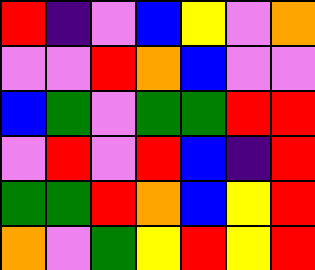[["red", "indigo", "violet", "blue", "yellow", "violet", "orange"], ["violet", "violet", "red", "orange", "blue", "violet", "violet"], ["blue", "green", "violet", "green", "green", "red", "red"], ["violet", "red", "violet", "red", "blue", "indigo", "red"], ["green", "green", "red", "orange", "blue", "yellow", "red"], ["orange", "violet", "green", "yellow", "red", "yellow", "red"]]